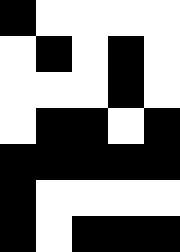[["black", "white", "white", "white", "white"], ["white", "black", "white", "black", "white"], ["white", "white", "white", "black", "white"], ["white", "black", "black", "white", "black"], ["black", "black", "black", "black", "black"], ["black", "white", "white", "white", "white"], ["black", "white", "black", "black", "black"]]